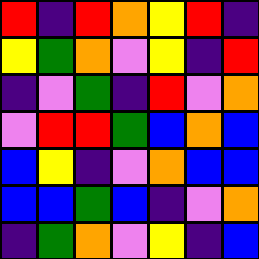[["red", "indigo", "red", "orange", "yellow", "red", "indigo"], ["yellow", "green", "orange", "violet", "yellow", "indigo", "red"], ["indigo", "violet", "green", "indigo", "red", "violet", "orange"], ["violet", "red", "red", "green", "blue", "orange", "blue"], ["blue", "yellow", "indigo", "violet", "orange", "blue", "blue"], ["blue", "blue", "green", "blue", "indigo", "violet", "orange"], ["indigo", "green", "orange", "violet", "yellow", "indigo", "blue"]]